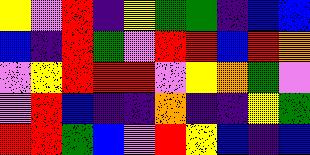[["yellow", "violet", "red", "indigo", "yellow", "green", "green", "indigo", "blue", "blue"], ["blue", "indigo", "red", "green", "violet", "red", "red", "blue", "red", "orange"], ["violet", "yellow", "red", "red", "red", "violet", "yellow", "orange", "green", "violet"], ["violet", "red", "blue", "indigo", "indigo", "orange", "indigo", "indigo", "yellow", "green"], ["red", "red", "green", "blue", "violet", "red", "yellow", "blue", "indigo", "blue"]]